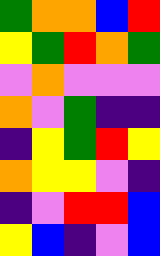[["green", "orange", "orange", "blue", "red"], ["yellow", "green", "red", "orange", "green"], ["violet", "orange", "violet", "violet", "violet"], ["orange", "violet", "green", "indigo", "indigo"], ["indigo", "yellow", "green", "red", "yellow"], ["orange", "yellow", "yellow", "violet", "indigo"], ["indigo", "violet", "red", "red", "blue"], ["yellow", "blue", "indigo", "violet", "blue"]]